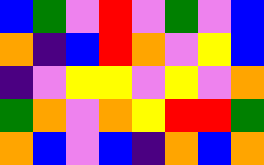[["blue", "green", "violet", "red", "violet", "green", "violet", "blue"], ["orange", "indigo", "blue", "red", "orange", "violet", "yellow", "blue"], ["indigo", "violet", "yellow", "yellow", "violet", "yellow", "violet", "orange"], ["green", "orange", "violet", "orange", "yellow", "red", "red", "green"], ["orange", "blue", "violet", "blue", "indigo", "orange", "blue", "orange"]]